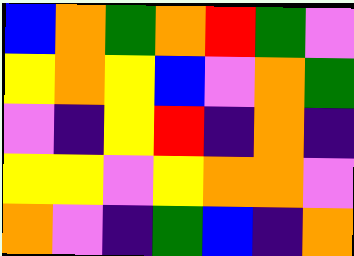[["blue", "orange", "green", "orange", "red", "green", "violet"], ["yellow", "orange", "yellow", "blue", "violet", "orange", "green"], ["violet", "indigo", "yellow", "red", "indigo", "orange", "indigo"], ["yellow", "yellow", "violet", "yellow", "orange", "orange", "violet"], ["orange", "violet", "indigo", "green", "blue", "indigo", "orange"]]